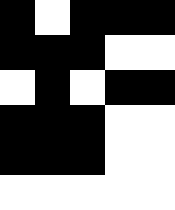[["black", "white", "black", "black", "black"], ["black", "black", "black", "white", "white"], ["white", "black", "white", "black", "black"], ["black", "black", "black", "white", "white"], ["black", "black", "black", "white", "white"], ["white", "white", "white", "white", "white"]]